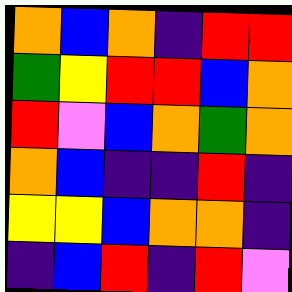[["orange", "blue", "orange", "indigo", "red", "red"], ["green", "yellow", "red", "red", "blue", "orange"], ["red", "violet", "blue", "orange", "green", "orange"], ["orange", "blue", "indigo", "indigo", "red", "indigo"], ["yellow", "yellow", "blue", "orange", "orange", "indigo"], ["indigo", "blue", "red", "indigo", "red", "violet"]]